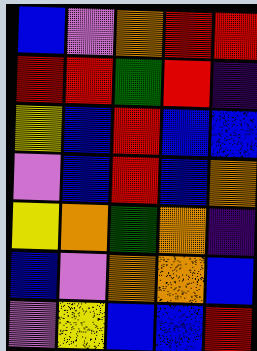[["blue", "violet", "orange", "red", "red"], ["red", "red", "green", "red", "indigo"], ["yellow", "blue", "red", "blue", "blue"], ["violet", "blue", "red", "blue", "orange"], ["yellow", "orange", "green", "orange", "indigo"], ["blue", "violet", "orange", "orange", "blue"], ["violet", "yellow", "blue", "blue", "red"]]